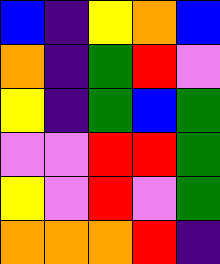[["blue", "indigo", "yellow", "orange", "blue"], ["orange", "indigo", "green", "red", "violet"], ["yellow", "indigo", "green", "blue", "green"], ["violet", "violet", "red", "red", "green"], ["yellow", "violet", "red", "violet", "green"], ["orange", "orange", "orange", "red", "indigo"]]